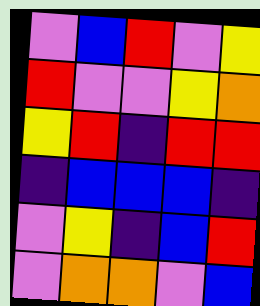[["violet", "blue", "red", "violet", "yellow"], ["red", "violet", "violet", "yellow", "orange"], ["yellow", "red", "indigo", "red", "red"], ["indigo", "blue", "blue", "blue", "indigo"], ["violet", "yellow", "indigo", "blue", "red"], ["violet", "orange", "orange", "violet", "blue"]]